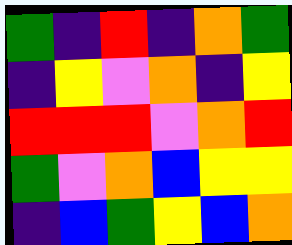[["green", "indigo", "red", "indigo", "orange", "green"], ["indigo", "yellow", "violet", "orange", "indigo", "yellow"], ["red", "red", "red", "violet", "orange", "red"], ["green", "violet", "orange", "blue", "yellow", "yellow"], ["indigo", "blue", "green", "yellow", "blue", "orange"]]